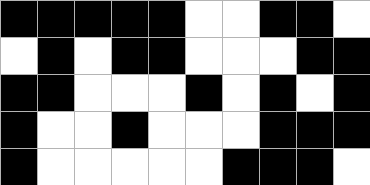[["black", "black", "black", "black", "black", "white", "white", "black", "black", "white"], ["white", "black", "white", "black", "black", "white", "white", "white", "black", "black"], ["black", "black", "white", "white", "white", "black", "white", "black", "white", "black"], ["black", "white", "white", "black", "white", "white", "white", "black", "black", "black"], ["black", "white", "white", "white", "white", "white", "black", "black", "black", "white"]]